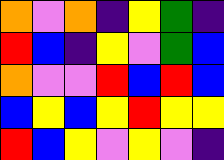[["orange", "violet", "orange", "indigo", "yellow", "green", "indigo"], ["red", "blue", "indigo", "yellow", "violet", "green", "blue"], ["orange", "violet", "violet", "red", "blue", "red", "blue"], ["blue", "yellow", "blue", "yellow", "red", "yellow", "yellow"], ["red", "blue", "yellow", "violet", "yellow", "violet", "indigo"]]